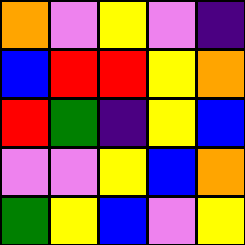[["orange", "violet", "yellow", "violet", "indigo"], ["blue", "red", "red", "yellow", "orange"], ["red", "green", "indigo", "yellow", "blue"], ["violet", "violet", "yellow", "blue", "orange"], ["green", "yellow", "blue", "violet", "yellow"]]